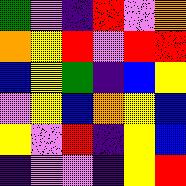[["green", "violet", "indigo", "red", "violet", "orange"], ["orange", "yellow", "red", "violet", "red", "red"], ["blue", "yellow", "green", "indigo", "blue", "yellow"], ["violet", "yellow", "blue", "orange", "yellow", "blue"], ["yellow", "violet", "red", "indigo", "yellow", "blue"], ["indigo", "violet", "violet", "indigo", "yellow", "red"]]